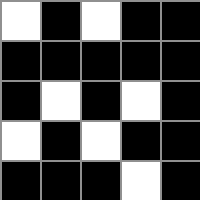[["white", "black", "white", "black", "black"], ["black", "black", "black", "black", "black"], ["black", "white", "black", "white", "black"], ["white", "black", "white", "black", "black"], ["black", "black", "black", "white", "black"]]